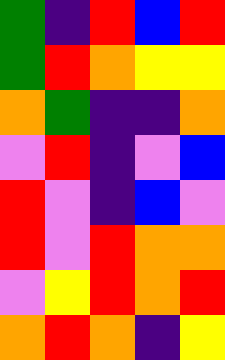[["green", "indigo", "red", "blue", "red"], ["green", "red", "orange", "yellow", "yellow"], ["orange", "green", "indigo", "indigo", "orange"], ["violet", "red", "indigo", "violet", "blue"], ["red", "violet", "indigo", "blue", "violet"], ["red", "violet", "red", "orange", "orange"], ["violet", "yellow", "red", "orange", "red"], ["orange", "red", "orange", "indigo", "yellow"]]